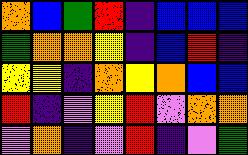[["orange", "blue", "green", "red", "indigo", "blue", "blue", "blue"], ["green", "orange", "orange", "yellow", "indigo", "blue", "red", "indigo"], ["yellow", "yellow", "indigo", "orange", "yellow", "orange", "blue", "blue"], ["red", "indigo", "violet", "yellow", "red", "violet", "orange", "orange"], ["violet", "orange", "indigo", "violet", "red", "indigo", "violet", "green"]]